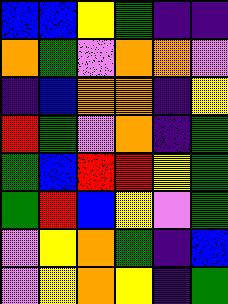[["blue", "blue", "yellow", "green", "indigo", "indigo"], ["orange", "green", "violet", "orange", "orange", "violet"], ["indigo", "blue", "orange", "orange", "indigo", "yellow"], ["red", "green", "violet", "orange", "indigo", "green"], ["green", "blue", "red", "red", "yellow", "green"], ["green", "red", "blue", "yellow", "violet", "green"], ["violet", "yellow", "orange", "green", "indigo", "blue"], ["violet", "yellow", "orange", "yellow", "indigo", "green"]]